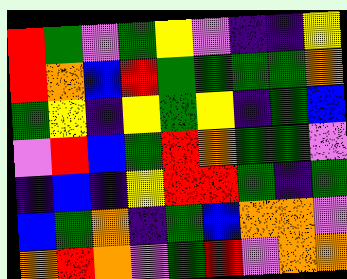[["red", "green", "violet", "green", "yellow", "violet", "indigo", "indigo", "yellow"], ["red", "orange", "blue", "red", "green", "green", "green", "green", "orange"], ["green", "yellow", "indigo", "yellow", "green", "yellow", "indigo", "green", "blue"], ["violet", "red", "blue", "green", "red", "orange", "green", "green", "violet"], ["indigo", "blue", "indigo", "yellow", "red", "red", "green", "indigo", "green"], ["blue", "green", "orange", "indigo", "green", "blue", "orange", "orange", "violet"], ["orange", "red", "orange", "violet", "green", "red", "violet", "orange", "orange"]]